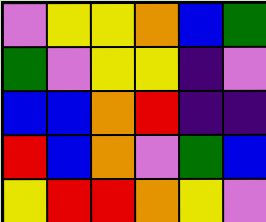[["violet", "yellow", "yellow", "orange", "blue", "green"], ["green", "violet", "yellow", "yellow", "indigo", "violet"], ["blue", "blue", "orange", "red", "indigo", "indigo"], ["red", "blue", "orange", "violet", "green", "blue"], ["yellow", "red", "red", "orange", "yellow", "violet"]]